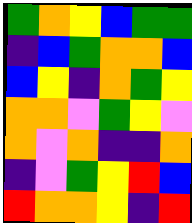[["green", "orange", "yellow", "blue", "green", "green"], ["indigo", "blue", "green", "orange", "orange", "blue"], ["blue", "yellow", "indigo", "orange", "green", "yellow"], ["orange", "orange", "violet", "green", "yellow", "violet"], ["orange", "violet", "orange", "indigo", "indigo", "orange"], ["indigo", "violet", "green", "yellow", "red", "blue"], ["red", "orange", "orange", "yellow", "indigo", "red"]]